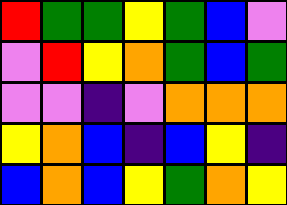[["red", "green", "green", "yellow", "green", "blue", "violet"], ["violet", "red", "yellow", "orange", "green", "blue", "green"], ["violet", "violet", "indigo", "violet", "orange", "orange", "orange"], ["yellow", "orange", "blue", "indigo", "blue", "yellow", "indigo"], ["blue", "orange", "blue", "yellow", "green", "orange", "yellow"]]